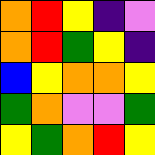[["orange", "red", "yellow", "indigo", "violet"], ["orange", "red", "green", "yellow", "indigo"], ["blue", "yellow", "orange", "orange", "yellow"], ["green", "orange", "violet", "violet", "green"], ["yellow", "green", "orange", "red", "yellow"]]